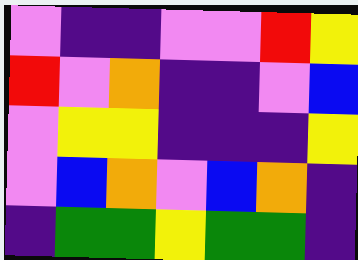[["violet", "indigo", "indigo", "violet", "violet", "red", "yellow"], ["red", "violet", "orange", "indigo", "indigo", "violet", "blue"], ["violet", "yellow", "yellow", "indigo", "indigo", "indigo", "yellow"], ["violet", "blue", "orange", "violet", "blue", "orange", "indigo"], ["indigo", "green", "green", "yellow", "green", "green", "indigo"]]